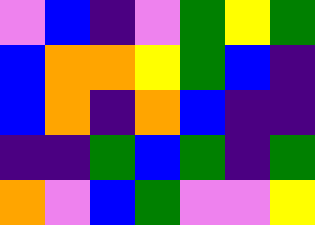[["violet", "blue", "indigo", "violet", "green", "yellow", "green"], ["blue", "orange", "orange", "yellow", "green", "blue", "indigo"], ["blue", "orange", "indigo", "orange", "blue", "indigo", "indigo"], ["indigo", "indigo", "green", "blue", "green", "indigo", "green"], ["orange", "violet", "blue", "green", "violet", "violet", "yellow"]]